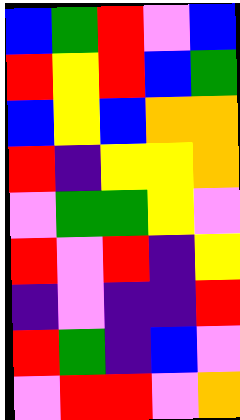[["blue", "green", "red", "violet", "blue"], ["red", "yellow", "red", "blue", "green"], ["blue", "yellow", "blue", "orange", "orange"], ["red", "indigo", "yellow", "yellow", "orange"], ["violet", "green", "green", "yellow", "violet"], ["red", "violet", "red", "indigo", "yellow"], ["indigo", "violet", "indigo", "indigo", "red"], ["red", "green", "indigo", "blue", "violet"], ["violet", "red", "red", "violet", "orange"]]